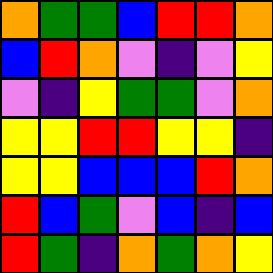[["orange", "green", "green", "blue", "red", "red", "orange"], ["blue", "red", "orange", "violet", "indigo", "violet", "yellow"], ["violet", "indigo", "yellow", "green", "green", "violet", "orange"], ["yellow", "yellow", "red", "red", "yellow", "yellow", "indigo"], ["yellow", "yellow", "blue", "blue", "blue", "red", "orange"], ["red", "blue", "green", "violet", "blue", "indigo", "blue"], ["red", "green", "indigo", "orange", "green", "orange", "yellow"]]